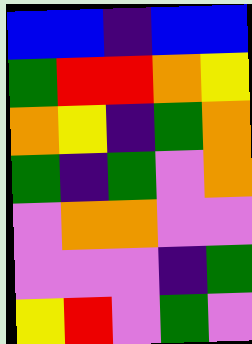[["blue", "blue", "indigo", "blue", "blue"], ["green", "red", "red", "orange", "yellow"], ["orange", "yellow", "indigo", "green", "orange"], ["green", "indigo", "green", "violet", "orange"], ["violet", "orange", "orange", "violet", "violet"], ["violet", "violet", "violet", "indigo", "green"], ["yellow", "red", "violet", "green", "violet"]]